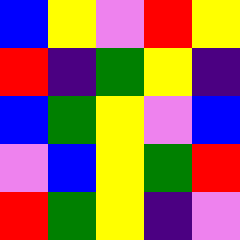[["blue", "yellow", "violet", "red", "yellow"], ["red", "indigo", "green", "yellow", "indigo"], ["blue", "green", "yellow", "violet", "blue"], ["violet", "blue", "yellow", "green", "red"], ["red", "green", "yellow", "indigo", "violet"]]